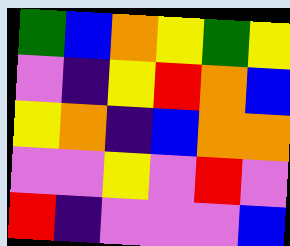[["green", "blue", "orange", "yellow", "green", "yellow"], ["violet", "indigo", "yellow", "red", "orange", "blue"], ["yellow", "orange", "indigo", "blue", "orange", "orange"], ["violet", "violet", "yellow", "violet", "red", "violet"], ["red", "indigo", "violet", "violet", "violet", "blue"]]